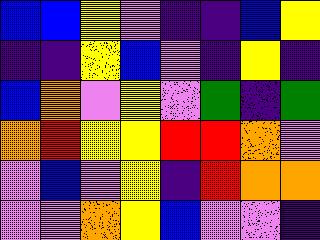[["blue", "blue", "yellow", "violet", "indigo", "indigo", "blue", "yellow"], ["indigo", "indigo", "yellow", "blue", "violet", "indigo", "yellow", "indigo"], ["blue", "orange", "violet", "yellow", "violet", "green", "indigo", "green"], ["orange", "red", "yellow", "yellow", "red", "red", "orange", "violet"], ["violet", "blue", "violet", "yellow", "indigo", "red", "orange", "orange"], ["violet", "violet", "orange", "yellow", "blue", "violet", "violet", "indigo"]]